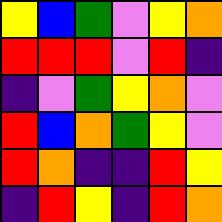[["yellow", "blue", "green", "violet", "yellow", "orange"], ["red", "red", "red", "violet", "red", "indigo"], ["indigo", "violet", "green", "yellow", "orange", "violet"], ["red", "blue", "orange", "green", "yellow", "violet"], ["red", "orange", "indigo", "indigo", "red", "yellow"], ["indigo", "red", "yellow", "indigo", "red", "orange"]]